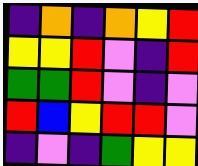[["indigo", "orange", "indigo", "orange", "yellow", "red"], ["yellow", "yellow", "red", "violet", "indigo", "red"], ["green", "green", "red", "violet", "indigo", "violet"], ["red", "blue", "yellow", "red", "red", "violet"], ["indigo", "violet", "indigo", "green", "yellow", "yellow"]]